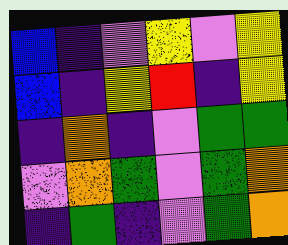[["blue", "indigo", "violet", "yellow", "violet", "yellow"], ["blue", "indigo", "yellow", "red", "indigo", "yellow"], ["indigo", "orange", "indigo", "violet", "green", "green"], ["violet", "orange", "green", "violet", "green", "orange"], ["indigo", "green", "indigo", "violet", "green", "orange"]]